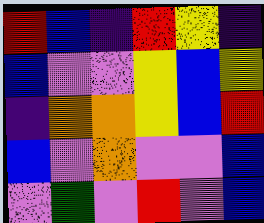[["red", "blue", "indigo", "red", "yellow", "indigo"], ["blue", "violet", "violet", "yellow", "blue", "yellow"], ["indigo", "orange", "orange", "yellow", "blue", "red"], ["blue", "violet", "orange", "violet", "violet", "blue"], ["violet", "green", "violet", "red", "violet", "blue"]]